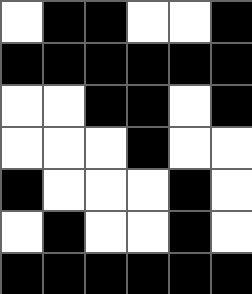[["white", "black", "black", "white", "white", "black"], ["black", "black", "black", "black", "black", "black"], ["white", "white", "black", "black", "white", "black"], ["white", "white", "white", "black", "white", "white"], ["black", "white", "white", "white", "black", "white"], ["white", "black", "white", "white", "black", "white"], ["black", "black", "black", "black", "black", "black"]]